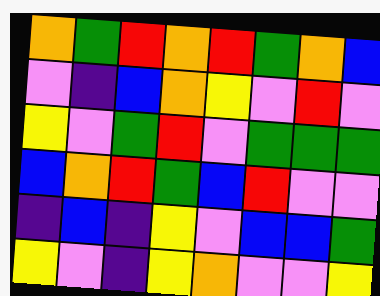[["orange", "green", "red", "orange", "red", "green", "orange", "blue"], ["violet", "indigo", "blue", "orange", "yellow", "violet", "red", "violet"], ["yellow", "violet", "green", "red", "violet", "green", "green", "green"], ["blue", "orange", "red", "green", "blue", "red", "violet", "violet"], ["indigo", "blue", "indigo", "yellow", "violet", "blue", "blue", "green"], ["yellow", "violet", "indigo", "yellow", "orange", "violet", "violet", "yellow"]]